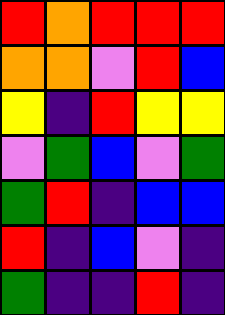[["red", "orange", "red", "red", "red"], ["orange", "orange", "violet", "red", "blue"], ["yellow", "indigo", "red", "yellow", "yellow"], ["violet", "green", "blue", "violet", "green"], ["green", "red", "indigo", "blue", "blue"], ["red", "indigo", "blue", "violet", "indigo"], ["green", "indigo", "indigo", "red", "indigo"]]